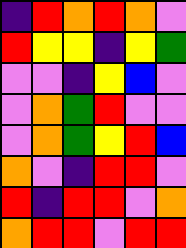[["indigo", "red", "orange", "red", "orange", "violet"], ["red", "yellow", "yellow", "indigo", "yellow", "green"], ["violet", "violet", "indigo", "yellow", "blue", "violet"], ["violet", "orange", "green", "red", "violet", "violet"], ["violet", "orange", "green", "yellow", "red", "blue"], ["orange", "violet", "indigo", "red", "red", "violet"], ["red", "indigo", "red", "red", "violet", "orange"], ["orange", "red", "red", "violet", "red", "red"]]